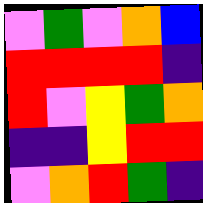[["violet", "green", "violet", "orange", "blue"], ["red", "red", "red", "red", "indigo"], ["red", "violet", "yellow", "green", "orange"], ["indigo", "indigo", "yellow", "red", "red"], ["violet", "orange", "red", "green", "indigo"]]